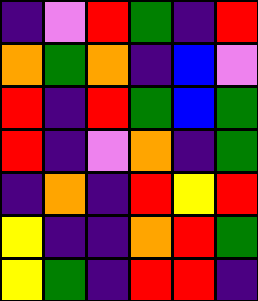[["indigo", "violet", "red", "green", "indigo", "red"], ["orange", "green", "orange", "indigo", "blue", "violet"], ["red", "indigo", "red", "green", "blue", "green"], ["red", "indigo", "violet", "orange", "indigo", "green"], ["indigo", "orange", "indigo", "red", "yellow", "red"], ["yellow", "indigo", "indigo", "orange", "red", "green"], ["yellow", "green", "indigo", "red", "red", "indigo"]]